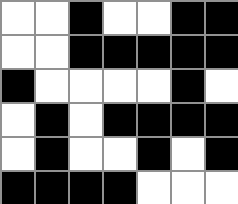[["white", "white", "black", "white", "white", "black", "black"], ["white", "white", "black", "black", "black", "black", "black"], ["black", "white", "white", "white", "white", "black", "white"], ["white", "black", "white", "black", "black", "black", "black"], ["white", "black", "white", "white", "black", "white", "black"], ["black", "black", "black", "black", "white", "white", "white"]]